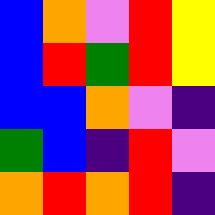[["blue", "orange", "violet", "red", "yellow"], ["blue", "red", "green", "red", "yellow"], ["blue", "blue", "orange", "violet", "indigo"], ["green", "blue", "indigo", "red", "violet"], ["orange", "red", "orange", "red", "indigo"]]